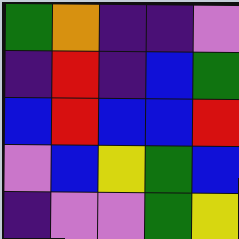[["green", "orange", "indigo", "indigo", "violet"], ["indigo", "red", "indigo", "blue", "green"], ["blue", "red", "blue", "blue", "red"], ["violet", "blue", "yellow", "green", "blue"], ["indigo", "violet", "violet", "green", "yellow"]]